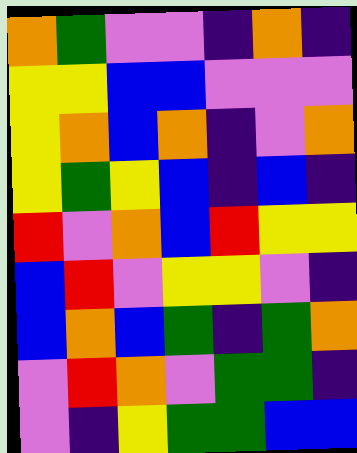[["orange", "green", "violet", "violet", "indigo", "orange", "indigo"], ["yellow", "yellow", "blue", "blue", "violet", "violet", "violet"], ["yellow", "orange", "blue", "orange", "indigo", "violet", "orange"], ["yellow", "green", "yellow", "blue", "indigo", "blue", "indigo"], ["red", "violet", "orange", "blue", "red", "yellow", "yellow"], ["blue", "red", "violet", "yellow", "yellow", "violet", "indigo"], ["blue", "orange", "blue", "green", "indigo", "green", "orange"], ["violet", "red", "orange", "violet", "green", "green", "indigo"], ["violet", "indigo", "yellow", "green", "green", "blue", "blue"]]